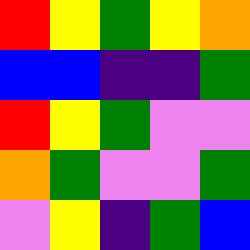[["red", "yellow", "green", "yellow", "orange"], ["blue", "blue", "indigo", "indigo", "green"], ["red", "yellow", "green", "violet", "violet"], ["orange", "green", "violet", "violet", "green"], ["violet", "yellow", "indigo", "green", "blue"]]